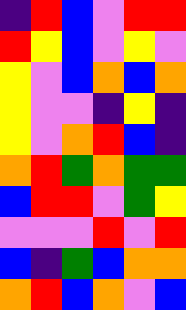[["indigo", "red", "blue", "violet", "red", "red"], ["red", "yellow", "blue", "violet", "yellow", "violet"], ["yellow", "violet", "blue", "orange", "blue", "orange"], ["yellow", "violet", "violet", "indigo", "yellow", "indigo"], ["yellow", "violet", "orange", "red", "blue", "indigo"], ["orange", "red", "green", "orange", "green", "green"], ["blue", "red", "red", "violet", "green", "yellow"], ["violet", "violet", "violet", "red", "violet", "red"], ["blue", "indigo", "green", "blue", "orange", "orange"], ["orange", "red", "blue", "orange", "violet", "blue"]]